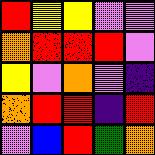[["red", "yellow", "yellow", "violet", "violet"], ["orange", "red", "red", "red", "violet"], ["yellow", "violet", "orange", "violet", "indigo"], ["orange", "red", "red", "indigo", "red"], ["violet", "blue", "red", "green", "orange"]]